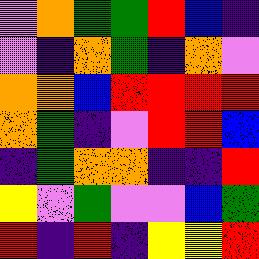[["violet", "orange", "green", "green", "red", "blue", "indigo"], ["violet", "indigo", "orange", "green", "indigo", "orange", "violet"], ["orange", "orange", "blue", "red", "red", "red", "red"], ["orange", "green", "indigo", "violet", "red", "red", "blue"], ["indigo", "green", "orange", "orange", "indigo", "indigo", "red"], ["yellow", "violet", "green", "violet", "violet", "blue", "green"], ["red", "indigo", "red", "indigo", "yellow", "yellow", "red"]]